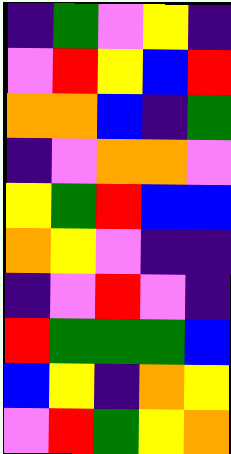[["indigo", "green", "violet", "yellow", "indigo"], ["violet", "red", "yellow", "blue", "red"], ["orange", "orange", "blue", "indigo", "green"], ["indigo", "violet", "orange", "orange", "violet"], ["yellow", "green", "red", "blue", "blue"], ["orange", "yellow", "violet", "indigo", "indigo"], ["indigo", "violet", "red", "violet", "indigo"], ["red", "green", "green", "green", "blue"], ["blue", "yellow", "indigo", "orange", "yellow"], ["violet", "red", "green", "yellow", "orange"]]